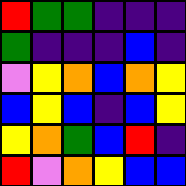[["red", "green", "green", "indigo", "indigo", "indigo"], ["green", "indigo", "indigo", "indigo", "blue", "indigo"], ["violet", "yellow", "orange", "blue", "orange", "yellow"], ["blue", "yellow", "blue", "indigo", "blue", "yellow"], ["yellow", "orange", "green", "blue", "red", "indigo"], ["red", "violet", "orange", "yellow", "blue", "blue"]]